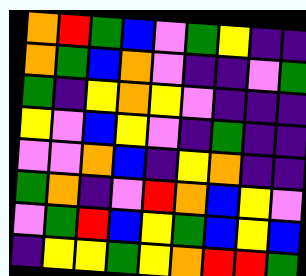[["orange", "red", "green", "blue", "violet", "green", "yellow", "indigo", "indigo"], ["orange", "green", "blue", "orange", "violet", "indigo", "indigo", "violet", "green"], ["green", "indigo", "yellow", "orange", "yellow", "violet", "indigo", "indigo", "indigo"], ["yellow", "violet", "blue", "yellow", "violet", "indigo", "green", "indigo", "indigo"], ["violet", "violet", "orange", "blue", "indigo", "yellow", "orange", "indigo", "indigo"], ["green", "orange", "indigo", "violet", "red", "orange", "blue", "yellow", "violet"], ["violet", "green", "red", "blue", "yellow", "green", "blue", "yellow", "blue"], ["indigo", "yellow", "yellow", "green", "yellow", "orange", "red", "red", "green"]]